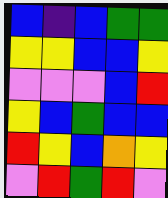[["blue", "indigo", "blue", "green", "green"], ["yellow", "yellow", "blue", "blue", "yellow"], ["violet", "violet", "violet", "blue", "red"], ["yellow", "blue", "green", "blue", "blue"], ["red", "yellow", "blue", "orange", "yellow"], ["violet", "red", "green", "red", "violet"]]